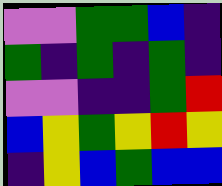[["violet", "violet", "green", "green", "blue", "indigo"], ["green", "indigo", "green", "indigo", "green", "indigo"], ["violet", "violet", "indigo", "indigo", "green", "red"], ["blue", "yellow", "green", "yellow", "red", "yellow"], ["indigo", "yellow", "blue", "green", "blue", "blue"]]